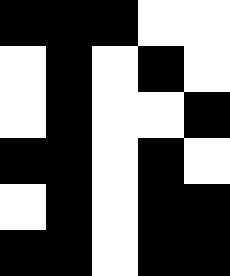[["black", "black", "black", "white", "white"], ["white", "black", "white", "black", "white"], ["white", "black", "white", "white", "black"], ["black", "black", "white", "black", "white"], ["white", "black", "white", "black", "black"], ["black", "black", "white", "black", "black"]]